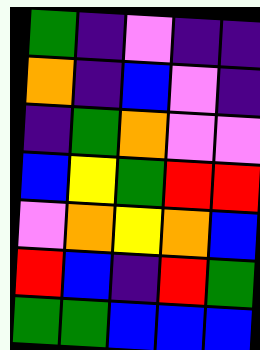[["green", "indigo", "violet", "indigo", "indigo"], ["orange", "indigo", "blue", "violet", "indigo"], ["indigo", "green", "orange", "violet", "violet"], ["blue", "yellow", "green", "red", "red"], ["violet", "orange", "yellow", "orange", "blue"], ["red", "blue", "indigo", "red", "green"], ["green", "green", "blue", "blue", "blue"]]